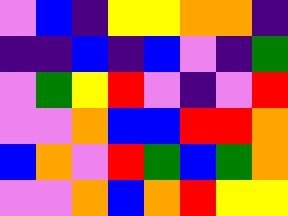[["violet", "blue", "indigo", "yellow", "yellow", "orange", "orange", "indigo"], ["indigo", "indigo", "blue", "indigo", "blue", "violet", "indigo", "green"], ["violet", "green", "yellow", "red", "violet", "indigo", "violet", "red"], ["violet", "violet", "orange", "blue", "blue", "red", "red", "orange"], ["blue", "orange", "violet", "red", "green", "blue", "green", "orange"], ["violet", "violet", "orange", "blue", "orange", "red", "yellow", "yellow"]]